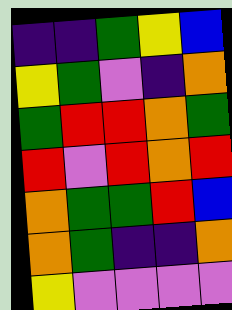[["indigo", "indigo", "green", "yellow", "blue"], ["yellow", "green", "violet", "indigo", "orange"], ["green", "red", "red", "orange", "green"], ["red", "violet", "red", "orange", "red"], ["orange", "green", "green", "red", "blue"], ["orange", "green", "indigo", "indigo", "orange"], ["yellow", "violet", "violet", "violet", "violet"]]